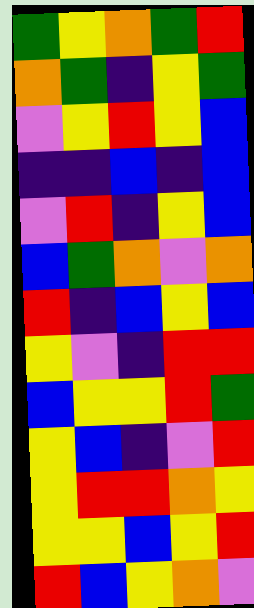[["green", "yellow", "orange", "green", "red"], ["orange", "green", "indigo", "yellow", "green"], ["violet", "yellow", "red", "yellow", "blue"], ["indigo", "indigo", "blue", "indigo", "blue"], ["violet", "red", "indigo", "yellow", "blue"], ["blue", "green", "orange", "violet", "orange"], ["red", "indigo", "blue", "yellow", "blue"], ["yellow", "violet", "indigo", "red", "red"], ["blue", "yellow", "yellow", "red", "green"], ["yellow", "blue", "indigo", "violet", "red"], ["yellow", "red", "red", "orange", "yellow"], ["yellow", "yellow", "blue", "yellow", "red"], ["red", "blue", "yellow", "orange", "violet"]]